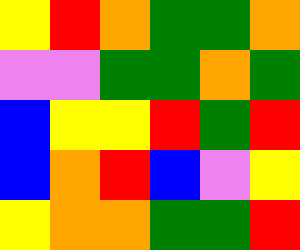[["yellow", "red", "orange", "green", "green", "orange"], ["violet", "violet", "green", "green", "orange", "green"], ["blue", "yellow", "yellow", "red", "green", "red"], ["blue", "orange", "red", "blue", "violet", "yellow"], ["yellow", "orange", "orange", "green", "green", "red"]]